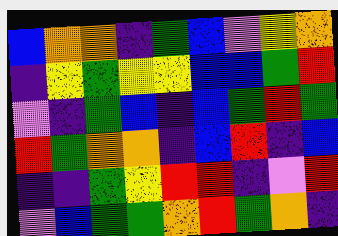[["blue", "orange", "orange", "indigo", "green", "blue", "violet", "yellow", "orange"], ["indigo", "yellow", "green", "yellow", "yellow", "blue", "blue", "green", "red"], ["violet", "indigo", "green", "blue", "indigo", "blue", "green", "red", "green"], ["red", "green", "orange", "orange", "indigo", "blue", "red", "indigo", "blue"], ["indigo", "indigo", "green", "yellow", "red", "red", "indigo", "violet", "red"], ["violet", "blue", "green", "green", "orange", "red", "green", "orange", "indigo"]]